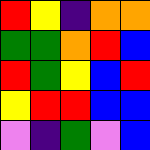[["red", "yellow", "indigo", "orange", "orange"], ["green", "green", "orange", "red", "blue"], ["red", "green", "yellow", "blue", "red"], ["yellow", "red", "red", "blue", "blue"], ["violet", "indigo", "green", "violet", "blue"]]